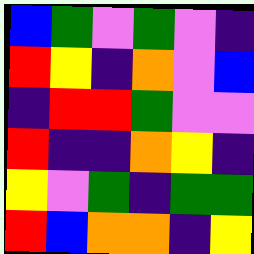[["blue", "green", "violet", "green", "violet", "indigo"], ["red", "yellow", "indigo", "orange", "violet", "blue"], ["indigo", "red", "red", "green", "violet", "violet"], ["red", "indigo", "indigo", "orange", "yellow", "indigo"], ["yellow", "violet", "green", "indigo", "green", "green"], ["red", "blue", "orange", "orange", "indigo", "yellow"]]